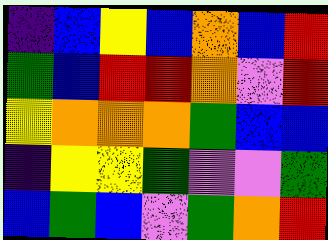[["indigo", "blue", "yellow", "blue", "orange", "blue", "red"], ["green", "blue", "red", "red", "orange", "violet", "red"], ["yellow", "orange", "orange", "orange", "green", "blue", "blue"], ["indigo", "yellow", "yellow", "green", "violet", "violet", "green"], ["blue", "green", "blue", "violet", "green", "orange", "red"]]